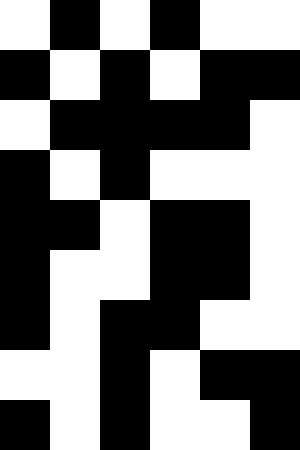[["white", "black", "white", "black", "white", "white"], ["black", "white", "black", "white", "black", "black"], ["white", "black", "black", "black", "black", "white"], ["black", "white", "black", "white", "white", "white"], ["black", "black", "white", "black", "black", "white"], ["black", "white", "white", "black", "black", "white"], ["black", "white", "black", "black", "white", "white"], ["white", "white", "black", "white", "black", "black"], ["black", "white", "black", "white", "white", "black"]]